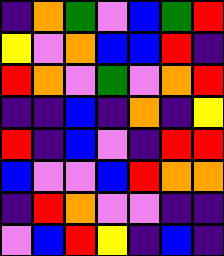[["indigo", "orange", "green", "violet", "blue", "green", "red"], ["yellow", "violet", "orange", "blue", "blue", "red", "indigo"], ["red", "orange", "violet", "green", "violet", "orange", "red"], ["indigo", "indigo", "blue", "indigo", "orange", "indigo", "yellow"], ["red", "indigo", "blue", "violet", "indigo", "red", "red"], ["blue", "violet", "violet", "blue", "red", "orange", "orange"], ["indigo", "red", "orange", "violet", "violet", "indigo", "indigo"], ["violet", "blue", "red", "yellow", "indigo", "blue", "indigo"]]